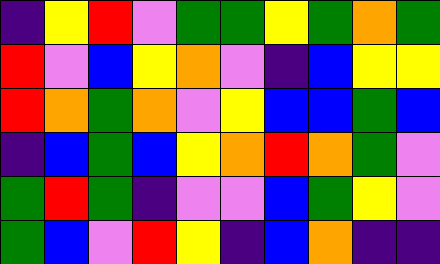[["indigo", "yellow", "red", "violet", "green", "green", "yellow", "green", "orange", "green"], ["red", "violet", "blue", "yellow", "orange", "violet", "indigo", "blue", "yellow", "yellow"], ["red", "orange", "green", "orange", "violet", "yellow", "blue", "blue", "green", "blue"], ["indigo", "blue", "green", "blue", "yellow", "orange", "red", "orange", "green", "violet"], ["green", "red", "green", "indigo", "violet", "violet", "blue", "green", "yellow", "violet"], ["green", "blue", "violet", "red", "yellow", "indigo", "blue", "orange", "indigo", "indigo"]]